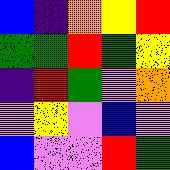[["blue", "indigo", "orange", "yellow", "red"], ["green", "green", "red", "green", "yellow"], ["indigo", "red", "green", "violet", "orange"], ["violet", "yellow", "violet", "blue", "violet"], ["blue", "violet", "violet", "red", "green"]]